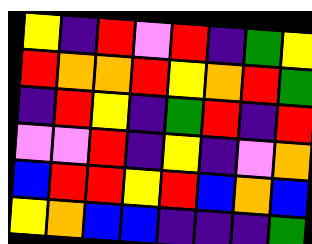[["yellow", "indigo", "red", "violet", "red", "indigo", "green", "yellow"], ["red", "orange", "orange", "red", "yellow", "orange", "red", "green"], ["indigo", "red", "yellow", "indigo", "green", "red", "indigo", "red"], ["violet", "violet", "red", "indigo", "yellow", "indigo", "violet", "orange"], ["blue", "red", "red", "yellow", "red", "blue", "orange", "blue"], ["yellow", "orange", "blue", "blue", "indigo", "indigo", "indigo", "green"]]